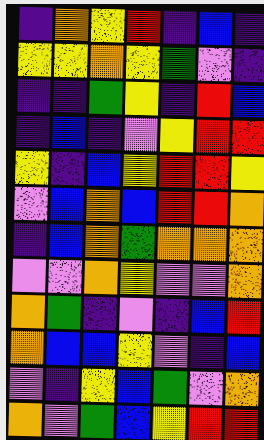[["indigo", "orange", "yellow", "red", "indigo", "blue", "indigo"], ["yellow", "yellow", "orange", "yellow", "green", "violet", "indigo"], ["indigo", "indigo", "green", "yellow", "indigo", "red", "blue"], ["indigo", "blue", "indigo", "violet", "yellow", "red", "red"], ["yellow", "indigo", "blue", "yellow", "red", "red", "yellow"], ["violet", "blue", "orange", "blue", "red", "red", "orange"], ["indigo", "blue", "orange", "green", "orange", "orange", "orange"], ["violet", "violet", "orange", "yellow", "violet", "violet", "orange"], ["orange", "green", "indigo", "violet", "indigo", "blue", "red"], ["orange", "blue", "blue", "yellow", "violet", "indigo", "blue"], ["violet", "indigo", "yellow", "blue", "green", "violet", "orange"], ["orange", "violet", "green", "blue", "yellow", "red", "red"]]